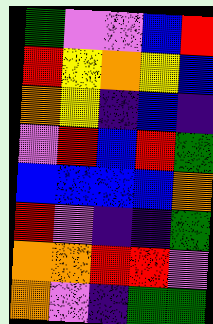[["green", "violet", "violet", "blue", "red"], ["red", "yellow", "orange", "yellow", "blue"], ["orange", "yellow", "indigo", "blue", "indigo"], ["violet", "red", "blue", "red", "green"], ["blue", "blue", "blue", "blue", "orange"], ["red", "violet", "indigo", "indigo", "green"], ["orange", "orange", "red", "red", "violet"], ["orange", "violet", "indigo", "green", "green"]]